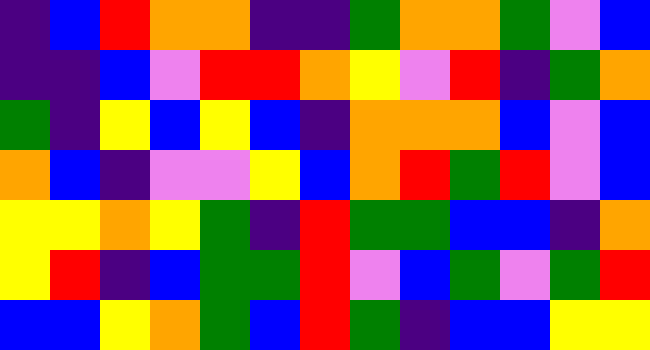[["indigo", "blue", "red", "orange", "orange", "indigo", "indigo", "green", "orange", "orange", "green", "violet", "blue"], ["indigo", "indigo", "blue", "violet", "red", "red", "orange", "yellow", "violet", "red", "indigo", "green", "orange"], ["green", "indigo", "yellow", "blue", "yellow", "blue", "indigo", "orange", "orange", "orange", "blue", "violet", "blue"], ["orange", "blue", "indigo", "violet", "violet", "yellow", "blue", "orange", "red", "green", "red", "violet", "blue"], ["yellow", "yellow", "orange", "yellow", "green", "indigo", "red", "green", "green", "blue", "blue", "indigo", "orange"], ["yellow", "red", "indigo", "blue", "green", "green", "red", "violet", "blue", "green", "violet", "green", "red"], ["blue", "blue", "yellow", "orange", "green", "blue", "red", "green", "indigo", "blue", "blue", "yellow", "yellow"]]